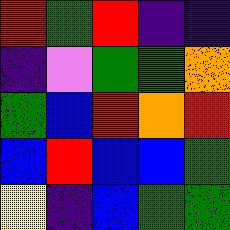[["red", "green", "red", "indigo", "indigo"], ["indigo", "violet", "green", "green", "orange"], ["green", "blue", "red", "orange", "red"], ["blue", "red", "blue", "blue", "green"], ["yellow", "indigo", "blue", "green", "green"]]